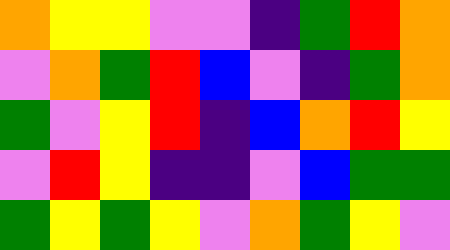[["orange", "yellow", "yellow", "violet", "violet", "indigo", "green", "red", "orange"], ["violet", "orange", "green", "red", "blue", "violet", "indigo", "green", "orange"], ["green", "violet", "yellow", "red", "indigo", "blue", "orange", "red", "yellow"], ["violet", "red", "yellow", "indigo", "indigo", "violet", "blue", "green", "green"], ["green", "yellow", "green", "yellow", "violet", "orange", "green", "yellow", "violet"]]